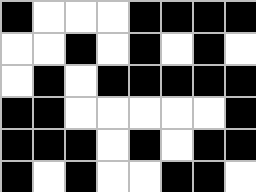[["black", "white", "white", "white", "black", "black", "black", "black"], ["white", "white", "black", "white", "black", "white", "black", "white"], ["white", "black", "white", "black", "black", "black", "black", "black"], ["black", "black", "white", "white", "white", "white", "white", "black"], ["black", "black", "black", "white", "black", "white", "black", "black"], ["black", "white", "black", "white", "white", "black", "black", "white"]]